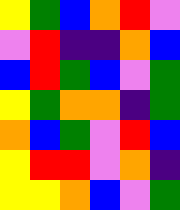[["yellow", "green", "blue", "orange", "red", "violet"], ["violet", "red", "indigo", "indigo", "orange", "blue"], ["blue", "red", "green", "blue", "violet", "green"], ["yellow", "green", "orange", "orange", "indigo", "green"], ["orange", "blue", "green", "violet", "red", "blue"], ["yellow", "red", "red", "violet", "orange", "indigo"], ["yellow", "yellow", "orange", "blue", "violet", "green"]]